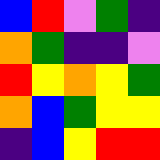[["blue", "red", "violet", "green", "indigo"], ["orange", "green", "indigo", "indigo", "violet"], ["red", "yellow", "orange", "yellow", "green"], ["orange", "blue", "green", "yellow", "yellow"], ["indigo", "blue", "yellow", "red", "red"]]